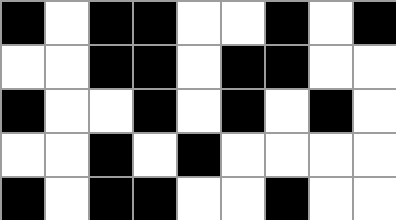[["black", "white", "black", "black", "white", "white", "black", "white", "black"], ["white", "white", "black", "black", "white", "black", "black", "white", "white"], ["black", "white", "white", "black", "white", "black", "white", "black", "white"], ["white", "white", "black", "white", "black", "white", "white", "white", "white"], ["black", "white", "black", "black", "white", "white", "black", "white", "white"]]